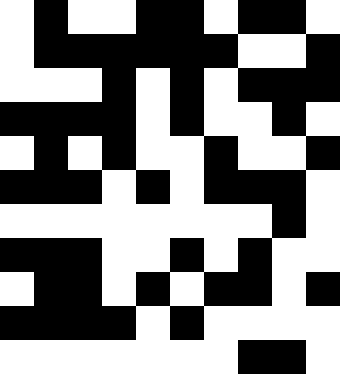[["white", "black", "white", "white", "black", "black", "white", "black", "black", "white"], ["white", "black", "black", "black", "black", "black", "black", "white", "white", "black"], ["white", "white", "white", "black", "white", "black", "white", "black", "black", "black"], ["black", "black", "black", "black", "white", "black", "white", "white", "black", "white"], ["white", "black", "white", "black", "white", "white", "black", "white", "white", "black"], ["black", "black", "black", "white", "black", "white", "black", "black", "black", "white"], ["white", "white", "white", "white", "white", "white", "white", "white", "black", "white"], ["black", "black", "black", "white", "white", "black", "white", "black", "white", "white"], ["white", "black", "black", "white", "black", "white", "black", "black", "white", "black"], ["black", "black", "black", "black", "white", "black", "white", "white", "white", "white"], ["white", "white", "white", "white", "white", "white", "white", "black", "black", "white"]]